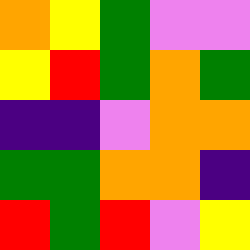[["orange", "yellow", "green", "violet", "violet"], ["yellow", "red", "green", "orange", "green"], ["indigo", "indigo", "violet", "orange", "orange"], ["green", "green", "orange", "orange", "indigo"], ["red", "green", "red", "violet", "yellow"]]